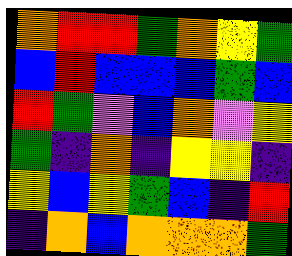[["orange", "red", "red", "green", "orange", "yellow", "green"], ["blue", "red", "blue", "blue", "blue", "green", "blue"], ["red", "green", "violet", "blue", "orange", "violet", "yellow"], ["green", "indigo", "orange", "indigo", "yellow", "yellow", "indigo"], ["yellow", "blue", "yellow", "green", "blue", "indigo", "red"], ["indigo", "orange", "blue", "orange", "orange", "orange", "green"]]